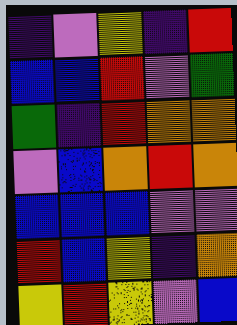[["indigo", "violet", "yellow", "indigo", "red"], ["blue", "blue", "red", "violet", "green"], ["green", "indigo", "red", "orange", "orange"], ["violet", "blue", "orange", "red", "orange"], ["blue", "blue", "blue", "violet", "violet"], ["red", "blue", "yellow", "indigo", "orange"], ["yellow", "red", "yellow", "violet", "blue"]]